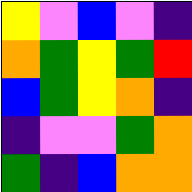[["yellow", "violet", "blue", "violet", "indigo"], ["orange", "green", "yellow", "green", "red"], ["blue", "green", "yellow", "orange", "indigo"], ["indigo", "violet", "violet", "green", "orange"], ["green", "indigo", "blue", "orange", "orange"]]